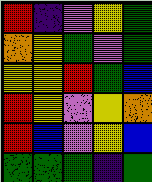[["red", "indigo", "violet", "yellow", "green"], ["orange", "yellow", "green", "violet", "green"], ["yellow", "yellow", "red", "green", "blue"], ["red", "yellow", "violet", "yellow", "orange"], ["red", "blue", "violet", "yellow", "blue"], ["green", "green", "green", "indigo", "green"]]